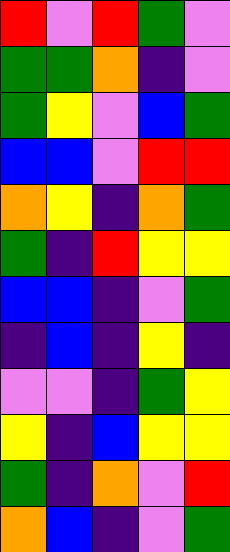[["red", "violet", "red", "green", "violet"], ["green", "green", "orange", "indigo", "violet"], ["green", "yellow", "violet", "blue", "green"], ["blue", "blue", "violet", "red", "red"], ["orange", "yellow", "indigo", "orange", "green"], ["green", "indigo", "red", "yellow", "yellow"], ["blue", "blue", "indigo", "violet", "green"], ["indigo", "blue", "indigo", "yellow", "indigo"], ["violet", "violet", "indigo", "green", "yellow"], ["yellow", "indigo", "blue", "yellow", "yellow"], ["green", "indigo", "orange", "violet", "red"], ["orange", "blue", "indigo", "violet", "green"]]